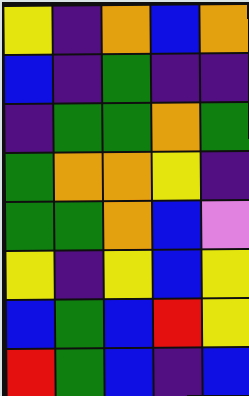[["yellow", "indigo", "orange", "blue", "orange"], ["blue", "indigo", "green", "indigo", "indigo"], ["indigo", "green", "green", "orange", "green"], ["green", "orange", "orange", "yellow", "indigo"], ["green", "green", "orange", "blue", "violet"], ["yellow", "indigo", "yellow", "blue", "yellow"], ["blue", "green", "blue", "red", "yellow"], ["red", "green", "blue", "indigo", "blue"]]